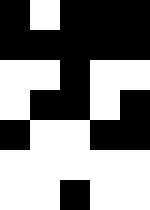[["black", "white", "black", "black", "black"], ["black", "black", "black", "black", "black"], ["white", "white", "black", "white", "white"], ["white", "black", "black", "white", "black"], ["black", "white", "white", "black", "black"], ["white", "white", "white", "white", "white"], ["white", "white", "black", "white", "white"]]